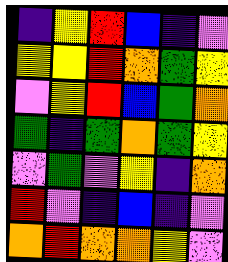[["indigo", "yellow", "red", "blue", "indigo", "violet"], ["yellow", "yellow", "red", "orange", "green", "yellow"], ["violet", "yellow", "red", "blue", "green", "orange"], ["green", "indigo", "green", "orange", "green", "yellow"], ["violet", "green", "violet", "yellow", "indigo", "orange"], ["red", "violet", "indigo", "blue", "indigo", "violet"], ["orange", "red", "orange", "orange", "yellow", "violet"]]